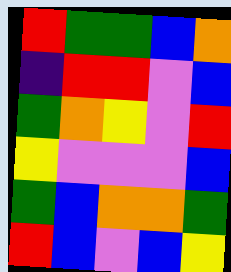[["red", "green", "green", "blue", "orange"], ["indigo", "red", "red", "violet", "blue"], ["green", "orange", "yellow", "violet", "red"], ["yellow", "violet", "violet", "violet", "blue"], ["green", "blue", "orange", "orange", "green"], ["red", "blue", "violet", "blue", "yellow"]]